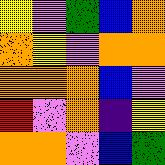[["yellow", "violet", "green", "blue", "orange"], ["orange", "yellow", "violet", "orange", "orange"], ["orange", "orange", "orange", "blue", "violet"], ["red", "violet", "orange", "indigo", "yellow"], ["orange", "orange", "violet", "blue", "green"]]